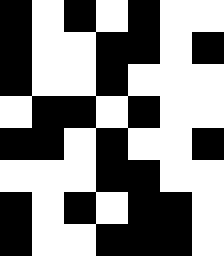[["black", "white", "black", "white", "black", "white", "white"], ["black", "white", "white", "black", "black", "white", "black"], ["black", "white", "white", "black", "white", "white", "white"], ["white", "black", "black", "white", "black", "white", "white"], ["black", "black", "white", "black", "white", "white", "black"], ["white", "white", "white", "black", "black", "white", "white"], ["black", "white", "black", "white", "black", "black", "white"], ["black", "white", "white", "black", "black", "black", "white"]]